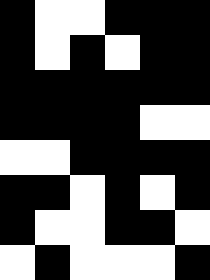[["black", "white", "white", "black", "black", "black"], ["black", "white", "black", "white", "black", "black"], ["black", "black", "black", "black", "black", "black"], ["black", "black", "black", "black", "white", "white"], ["white", "white", "black", "black", "black", "black"], ["black", "black", "white", "black", "white", "black"], ["black", "white", "white", "black", "black", "white"], ["white", "black", "white", "white", "white", "black"]]